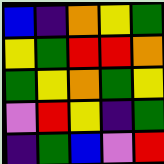[["blue", "indigo", "orange", "yellow", "green"], ["yellow", "green", "red", "red", "orange"], ["green", "yellow", "orange", "green", "yellow"], ["violet", "red", "yellow", "indigo", "green"], ["indigo", "green", "blue", "violet", "red"]]